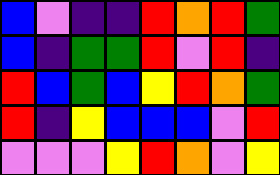[["blue", "violet", "indigo", "indigo", "red", "orange", "red", "green"], ["blue", "indigo", "green", "green", "red", "violet", "red", "indigo"], ["red", "blue", "green", "blue", "yellow", "red", "orange", "green"], ["red", "indigo", "yellow", "blue", "blue", "blue", "violet", "red"], ["violet", "violet", "violet", "yellow", "red", "orange", "violet", "yellow"]]